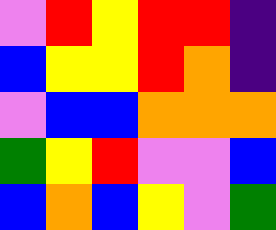[["violet", "red", "yellow", "red", "red", "indigo"], ["blue", "yellow", "yellow", "red", "orange", "indigo"], ["violet", "blue", "blue", "orange", "orange", "orange"], ["green", "yellow", "red", "violet", "violet", "blue"], ["blue", "orange", "blue", "yellow", "violet", "green"]]